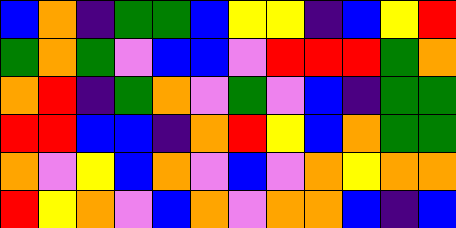[["blue", "orange", "indigo", "green", "green", "blue", "yellow", "yellow", "indigo", "blue", "yellow", "red"], ["green", "orange", "green", "violet", "blue", "blue", "violet", "red", "red", "red", "green", "orange"], ["orange", "red", "indigo", "green", "orange", "violet", "green", "violet", "blue", "indigo", "green", "green"], ["red", "red", "blue", "blue", "indigo", "orange", "red", "yellow", "blue", "orange", "green", "green"], ["orange", "violet", "yellow", "blue", "orange", "violet", "blue", "violet", "orange", "yellow", "orange", "orange"], ["red", "yellow", "orange", "violet", "blue", "orange", "violet", "orange", "orange", "blue", "indigo", "blue"]]